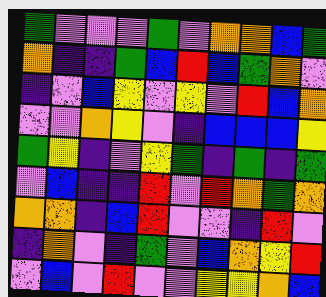[["green", "violet", "violet", "violet", "green", "violet", "orange", "orange", "blue", "green"], ["orange", "indigo", "indigo", "green", "blue", "red", "blue", "green", "orange", "violet"], ["indigo", "violet", "blue", "yellow", "violet", "yellow", "violet", "red", "blue", "orange"], ["violet", "violet", "orange", "yellow", "violet", "indigo", "blue", "blue", "blue", "yellow"], ["green", "yellow", "indigo", "violet", "yellow", "green", "indigo", "green", "indigo", "green"], ["violet", "blue", "indigo", "indigo", "red", "violet", "red", "orange", "green", "orange"], ["orange", "orange", "indigo", "blue", "red", "violet", "violet", "indigo", "red", "violet"], ["indigo", "orange", "violet", "indigo", "green", "violet", "blue", "orange", "yellow", "red"], ["violet", "blue", "violet", "red", "violet", "violet", "yellow", "yellow", "orange", "blue"]]